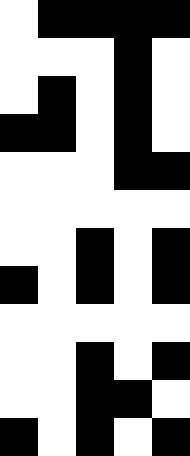[["white", "black", "black", "black", "black"], ["white", "white", "white", "black", "white"], ["white", "black", "white", "black", "white"], ["black", "black", "white", "black", "white"], ["white", "white", "white", "black", "black"], ["white", "white", "white", "white", "white"], ["white", "white", "black", "white", "black"], ["black", "white", "black", "white", "black"], ["white", "white", "white", "white", "white"], ["white", "white", "black", "white", "black"], ["white", "white", "black", "black", "white"], ["black", "white", "black", "white", "black"]]